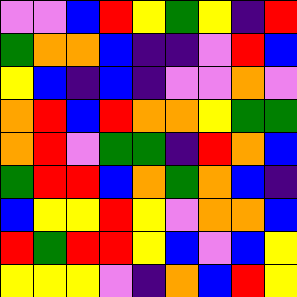[["violet", "violet", "blue", "red", "yellow", "green", "yellow", "indigo", "red"], ["green", "orange", "orange", "blue", "indigo", "indigo", "violet", "red", "blue"], ["yellow", "blue", "indigo", "blue", "indigo", "violet", "violet", "orange", "violet"], ["orange", "red", "blue", "red", "orange", "orange", "yellow", "green", "green"], ["orange", "red", "violet", "green", "green", "indigo", "red", "orange", "blue"], ["green", "red", "red", "blue", "orange", "green", "orange", "blue", "indigo"], ["blue", "yellow", "yellow", "red", "yellow", "violet", "orange", "orange", "blue"], ["red", "green", "red", "red", "yellow", "blue", "violet", "blue", "yellow"], ["yellow", "yellow", "yellow", "violet", "indigo", "orange", "blue", "red", "yellow"]]